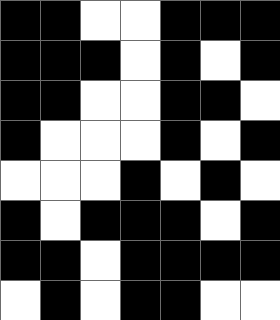[["black", "black", "white", "white", "black", "black", "black"], ["black", "black", "black", "white", "black", "white", "black"], ["black", "black", "white", "white", "black", "black", "white"], ["black", "white", "white", "white", "black", "white", "black"], ["white", "white", "white", "black", "white", "black", "white"], ["black", "white", "black", "black", "black", "white", "black"], ["black", "black", "white", "black", "black", "black", "black"], ["white", "black", "white", "black", "black", "white", "white"]]